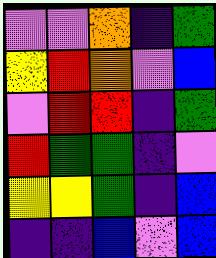[["violet", "violet", "orange", "indigo", "green"], ["yellow", "red", "orange", "violet", "blue"], ["violet", "red", "red", "indigo", "green"], ["red", "green", "green", "indigo", "violet"], ["yellow", "yellow", "green", "indigo", "blue"], ["indigo", "indigo", "blue", "violet", "blue"]]